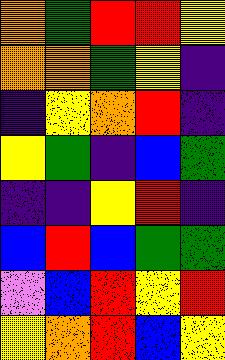[["orange", "green", "red", "red", "yellow"], ["orange", "orange", "green", "yellow", "indigo"], ["indigo", "yellow", "orange", "red", "indigo"], ["yellow", "green", "indigo", "blue", "green"], ["indigo", "indigo", "yellow", "red", "indigo"], ["blue", "red", "blue", "green", "green"], ["violet", "blue", "red", "yellow", "red"], ["yellow", "orange", "red", "blue", "yellow"]]